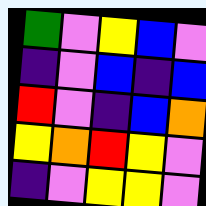[["green", "violet", "yellow", "blue", "violet"], ["indigo", "violet", "blue", "indigo", "blue"], ["red", "violet", "indigo", "blue", "orange"], ["yellow", "orange", "red", "yellow", "violet"], ["indigo", "violet", "yellow", "yellow", "violet"]]